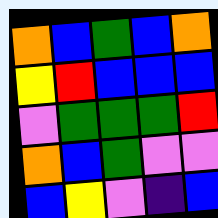[["orange", "blue", "green", "blue", "orange"], ["yellow", "red", "blue", "blue", "blue"], ["violet", "green", "green", "green", "red"], ["orange", "blue", "green", "violet", "violet"], ["blue", "yellow", "violet", "indigo", "blue"]]